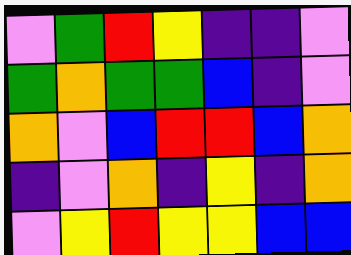[["violet", "green", "red", "yellow", "indigo", "indigo", "violet"], ["green", "orange", "green", "green", "blue", "indigo", "violet"], ["orange", "violet", "blue", "red", "red", "blue", "orange"], ["indigo", "violet", "orange", "indigo", "yellow", "indigo", "orange"], ["violet", "yellow", "red", "yellow", "yellow", "blue", "blue"]]